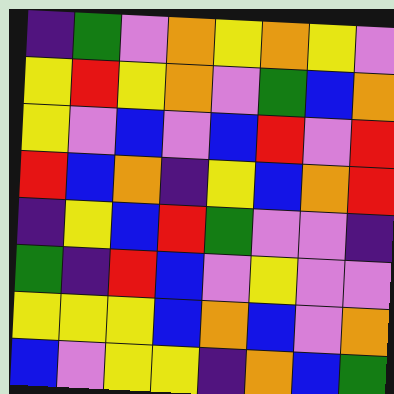[["indigo", "green", "violet", "orange", "yellow", "orange", "yellow", "violet"], ["yellow", "red", "yellow", "orange", "violet", "green", "blue", "orange"], ["yellow", "violet", "blue", "violet", "blue", "red", "violet", "red"], ["red", "blue", "orange", "indigo", "yellow", "blue", "orange", "red"], ["indigo", "yellow", "blue", "red", "green", "violet", "violet", "indigo"], ["green", "indigo", "red", "blue", "violet", "yellow", "violet", "violet"], ["yellow", "yellow", "yellow", "blue", "orange", "blue", "violet", "orange"], ["blue", "violet", "yellow", "yellow", "indigo", "orange", "blue", "green"]]